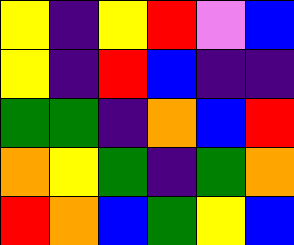[["yellow", "indigo", "yellow", "red", "violet", "blue"], ["yellow", "indigo", "red", "blue", "indigo", "indigo"], ["green", "green", "indigo", "orange", "blue", "red"], ["orange", "yellow", "green", "indigo", "green", "orange"], ["red", "orange", "blue", "green", "yellow", "blue"]]